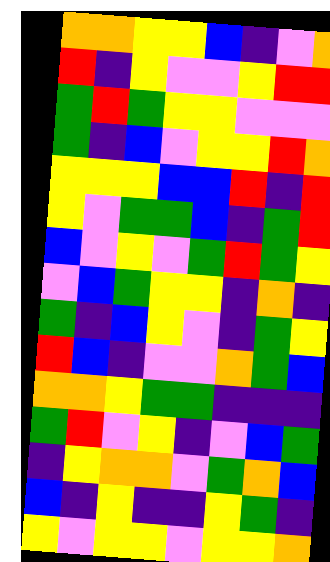[["orange", "orange", "yellow", "yellow", "blue", "indigo", "violet", "orange"], ["red", "indigo", "yellow", "violet", "violet", "yellow", "red", "red"], ["green", "red", "green", "yellow", "yellow", "violet", "violet", "violet"], ["green", "indigo", "blue", "violet", "yellow", "yellow", "red", "orange"], ["yellow", "yellow", "yellow", "blue", "blue", "red", "indigo", "red"], ["yellow", "violet", "green", "green", "blue", "indigo", "green", "red"], ["blue", "violet", "yellow", "violet", "green", "red", "green", "yellow"], ["violet", "blue", "green", "yellow", "yellow", "indigo", "orange", "indigo"], ["green", "indigo", "blue", "yellow", "violet", "indigo", "green", "yellow"], ["red", "blue", "indigo", "violet", "violet", "orange", "green", "blue"], ["orange", "orange", "yellow", "green", "green", "indigo", "indigo", "indigo"], ["green", "red", "violet", "yellow", "indigo", "violet", "blue", "green"], ["indigo", "yellow", "orange", "orange", "violet", "green", "orange", "blue"], ["blue", "indigo", "yellow", "indigo", "indigo", "yellow", "green", "indigo"], ["yellow", "violet", "yellow", "yellow", "violet", "yellow", "yellow", "orange"]]